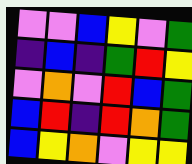[["violet", "violet", "blue", "yellow", "violet", "green"], ["indigo", "blue", "indigo", "green", "red", "yellow"], ["violet", "orange", "violet", "red", "blue", "green"], ["blue", "red", "indigo", "red", "orange", "green"], ["blue", "yellow", "orange", "violet", "yellow", "yellow"]]